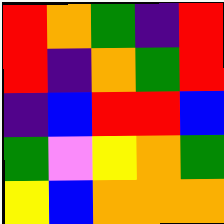[["red", "orange", "green", "indigo", "red"], ["red", "indigo", "orange", "green", "red"], ["indigo", "blue", "red", "red", "blue"], ["green", "violet", "yellow", "orange", "green"], ["yellow", "blue", "orange", "orange", "orange"]]